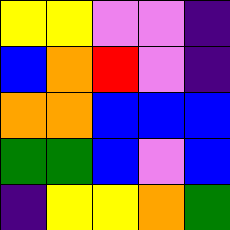[["yellow", "yellow", "violet", "violet", "indigo"], ["blue", "orange", "red", "violet", "indigo"], ["orange", "orange", "blue", "blue", "blue"], ["green", "green", "blue", "violet", "blue"], ["indigo", "yellow", "yellow", "orange", "green"]]